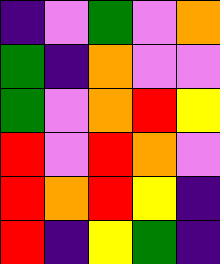[["indigo", "violet", "green", "violet", "orange"], ["green", "indigo", "orange", "violet", "violet"], ["green", "violet", "orange", "red", "yellow"], ["red", "violet", "red", "orange", "violet"], ["red", "orange", "red", "yellow", "indigo"], ["red", "indigo", "yellow", "green", "indigo"]]